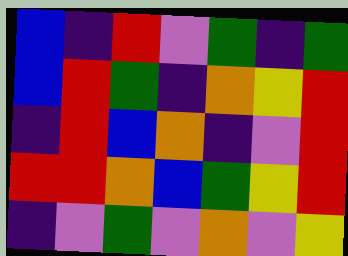[["blue", "indigo", "red", "violet", "green", "indigo", "green"], ["blue", "red", "green", "indigo", "orange", "yellow", "red"], ["indigo", "red", "blue", "orange", "indigo", "violet", "red"], ["red", "red", "orange", "blue", "green", "yellow", "red"], ["indigo", "violet", "green", "violet", "orange", "violet", "yellow"]]